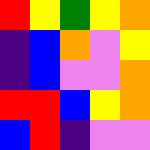[["red", "yellow", "green", "yellow", "orange"], ["indigo", "blue", "orange", "violet", "yellow"], ["indigo", "blue", "violet", "violet", "orange"], ["red", "red", "blue", "yellow", "orange"], ["blue", "red", "indigo", "violet", "violet"]]